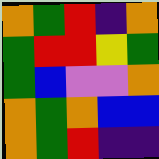[["orange", "green", "red", "indigo", "orange"], ["green", "red", "red", "yellow", "green"], ["green", "blue", "violet", "violet", "orange"], ["orange", "green", "orange", "blue", "blue"], ["orange", "green", "red", "indigo", "indigo"]]